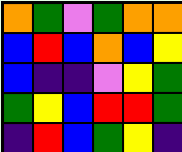[["orange", "green", "violet", "green", "orange", "orange"], ["blue", "red", "blue", "orange", "blue", "yellow"], ["blue", "indigo", "indigo", "violet", "yellow", "green"], ["green", "yellow", "blue", "red", "red", "green"], ["indigo", "red", "blue", "green", "yellow", "indigo"]]